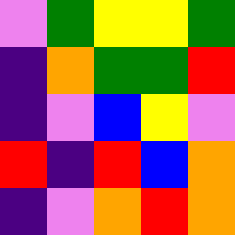[["violet", "green", "yellow", "yellow", "green"], ["indigo", "orange", "green", "green", "red"], ["indigo", "violet", "blue", "yellow", "violet"], ["red", "indigo", "red", "blue", "orange"], ["indigo", "violet", "orange", "red", "orange"]]